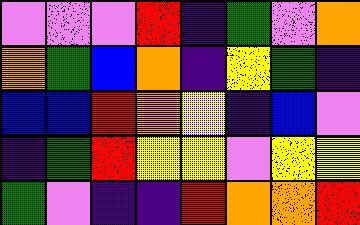[["violet", "violet", "violet", "red", "indigo", "green", "violet", "orange"], ["orange", "green", "blue", "orange", "indigo", "yellow", "green", "indigo"], ["blue", "blue", "red", "orange", "yellow", "indigo", "blue", "violet"], ["indigo", "green", "red", "yellow", "yellow", "violet", "yellow", "yellow"], ["green", "violet", "indigo", "indigo", "red", "orange", "orange", "red"]]